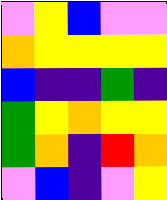[["violet", "yellow", "blue", "violet", "violet"], ["orange", "yellow", "yellow", "yellow", "yellow"], ["blue", "indigo", "indigo", "green", "indigo"], ["green", "yellow", "orange", "yellow", "yellow"], ["green", "orange", "indigo", "red", "orange"], ["violet", "blue", "indigo", "violet", "yellow"]]